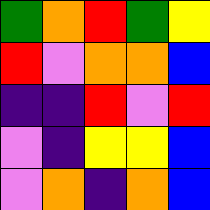[["green", "orange", "red", "green", "yellow"], ["red", "violet", "orange", "orange", "blue"], ["indigo", "indigo", "red", "violet", "red"], ["violet", "indigo", "yellow", "yellow", "blue"], ["violet", "orange", "indigo", "orange", "blue"]]